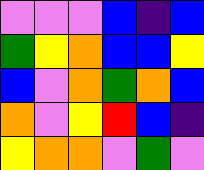[["violet", "violet", "violet", "blue", "indigo", "blue"], ["green", "yellow", "orange", "blue", "blue", "yellow"], ["blue", "violet", "orange", "green", "orange", "blue"], ["orange", "violet", "yellow", "red", "blue", "indigo"], ["yellow", "orange", "orange", "violet", "green", "violet"]]